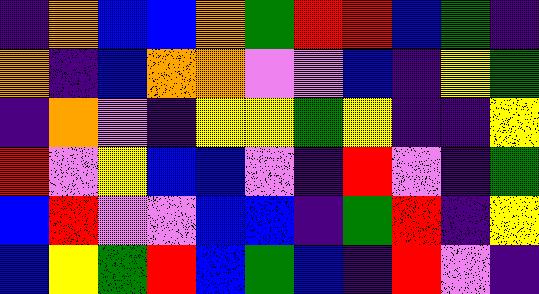[["indigo", "orange", "blue", "blue", "orange", "green", "red", "red", "blue", "green", "indigo"], ["orange", "indigo", "blue", "orange", "orange", "violet", "violet", "blue", "indigo", "yellow", "green"], ["indigo", "orange", "violet", "indigo", "yellow", "yellow", "green", "yellow", "indigo", "indigo", "yellow"], ["red", "violet", "yellow", "blue", "blue", "violet", "indigo", "red", "violet", "indigo", "green"], ["blue", "red", "violet", "violet", "blue", "blue", "indigo", "green", "red", "indigo", "yellow"], ["blue", "yellow", "green", "red", "blue", "green", "blue", "indigo", "red", "violet", "indigo"]]